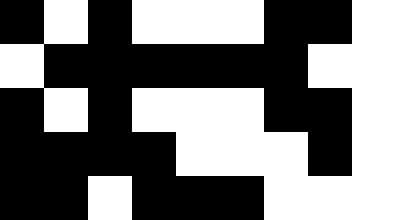[["black", "white", "black", "white", "white", "white", "black", "black", "white"], ["white", "black", "black", "black", "black", "black", "black", "white", "white"], ["black", "white", "black", "white", "white", "white", "black", "black", "white"], ["black", "black", "black", "black", "white", "white", "white", "black", "white"], ["black", "black", "white", "black", "black", "black", "white", "white", "white"]]